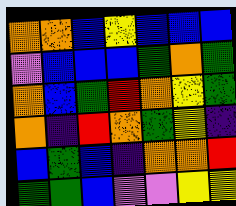[["orange", "orange", "blue", "yellow", "blue", "blue", "blue"], ["violet", "blue", "blue", "blue", "green", "orange", "green"], ["orange", "blue", "green", "red", "orange", "yellow", "green"], ["orange", "indigo", "red", "orange", "green", "yellow", "indigo"], ["blue", "green", "blue", "indigo", "orange", "orange", "red"], ["green", "green", "blue", "violet", "violet", "yellow", "yellow"]]